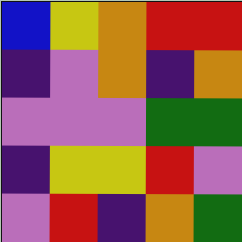[["blue", "yellow", "orange", "red", "red"], ["indigo", "violet", "orange", "indigo", "orange"], ["violet", "violet", "violet", "green", "green"], ["indigo", "yellow", "yellow", "red", "violet"], ["violet", "red", "indigo", "orange", "green"]]